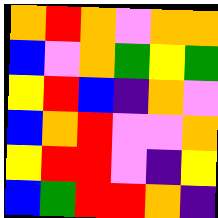[["orange", "red", "orange", "violet", "orange", "orange"], ["blue", "violet", "orange", "green", "yellow", "green"], ["yellow", "red", "blue", "indigo", "orange", "violet"], ["blue", "orange", "red", "violet", "violet", "orange"], ["yellow", "red", "red", "violet", "indigo", "yellow"], ["blue", "green", "red", "red", "orange", "indigo"]]